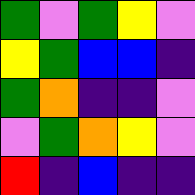[["green", "violet", "green", "yellow", "violet"], ["yellow", "green", "blue", "blue", "indigo"], ["green", "orange", "indigo", "indigo", "violet"], ["violet", "green", "orange", "yellow", "violet"], ["red", "indigo", "blue", "indigo", "indigo"]]